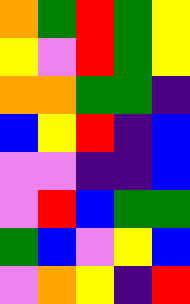[["orange", "green", "red", "green", "yellow"], ["yellow", "violet", "red", "green", "yellow"], ["orange", "orange", "green", "green", "indigo"], ["blue", "yellow", "red", "indigo", "blue"], ["violet", "violet", "indigo", "indigo", "blue"], ["violet", "red", "blue", "green", "green"], ["green", "blue", "violet", "yellow", "blue"], ["violet", "orange", "yellow", "indigo", "red"]]